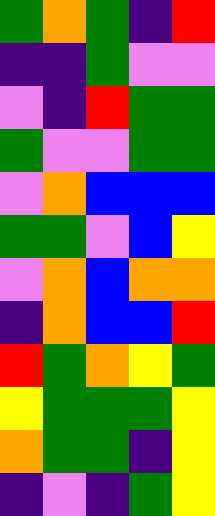[["green", "orange", "green", "indigo", "red"], ["indigo", "indigo", "green", "violet", "violet"], ["violet", "indigo", "red", "green", "green"], ["green", "violet", "violet", "green", "green"], ["violet", "orange", "blue", "blue", "blue"], ["green", "green", "violet", "blue", "yellow"], ["violet", "orange", "blue", "orange", "orange"], ["indigo", "orange", "blue", "blue", "red"], ["red", "green", "orange", "yellow", "green"], ["yellow", "green", "green", "green", "yellow"], ["orange", "green", "green", "indigo", "yellow"], ["indigo", "violet", "indigo", "green", "yellow"]]